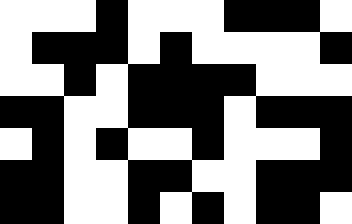[["white", "white", "white", "black", "white", "white", "white", "black", "black", "black", "white"], ["white", "black", "black", "black", "white", "black", "white", "white", "white", "white", "black"], ["white", "white", "black", "white", "black", "black", "black", "black", "white", "white", "white"], ["black", "black", "white", "white", "black", "black", "black", "white", "black", "black", "black"], ["white", "black", "white", "black", "white", "white", "black", "white", "white", "white", "black"], ["black", "black", "white", "white", "black", "black", "white", "white", "black", "black", "black"], ["black", "black", "white", "white", "black", "white", "black", "white", "black", "black", "white"]]